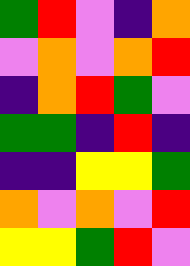[["green", "red", "violet", "indigo", "orange"], ["violet", "orange", "violet", "orange", "red"], ["indigo", "orange", "red", "green", "violet"], ["green", "green", "indigo", "red", "indigo"], ["indigo", "indigo", "yellow", "yellow", "green"], ["orange", "violet", "orange", "violet", "red"], ["yellow", "yellow", "green", "red", "violet"]]